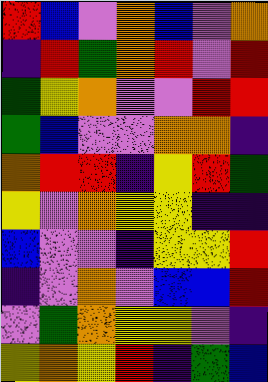[["red", "blue", "violet", "orange", "blue", "violet", "orange"], ["indigo", "red", "green", "orange", "red", "violet", "red"], ["green", "yellow", "orange", "violet", "violet", "red", "red"], ["green", "blue", "violet", "violet", "orange", "orange", "indigo"], ["orange", "red", "red", "indigo", "yellow", "red", "green"], ["yellow", "violet", "orange", "yellow", "yellow", "indigo", "indigo"], ["blue", "violet", "violet", "indigo", "yellow", "yellow", "red"], ["indigo", "violet", "orange", "violet", "blue", "blue", "red"], ["violet", "green", "orange", "yellow", "yellow", "violet", "indigo"], ["yellow", "orange", "yellow", "red", "indigo", "green", "blue"]]